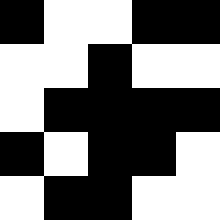[["black", "white", "white", "black", "black"], ["white", "white", "black", "white", "white"], ["white", "black", "black", "black", "black"], ["black", "white", "black", "black", "white"], ["white", "black", "black", "white", "white"]]